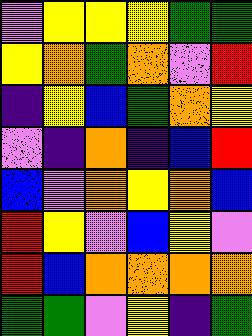[["violet", "yellow", "yellow", "yellow", "green", "green"], ["yellow", "orange", "green", "orange", "violet", "red"], ["indigo", "yellow", "blue", "green", "orange", "yellow"], ["violet", "indigo", "orange", "indigo", "blue", "red"], ["blue", "violet", "orange", "yellow", "orange", "blue"], ["red", "yellow", "violet", "blue", "yellow", "violet"], ["red", "blue", "orange", "orange", "orange", "orange"], ["green", "green", "violet", "yellow", "indigo", "green"]]